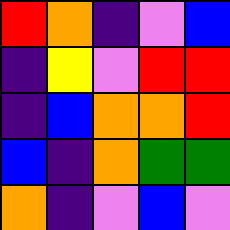[["red", "orange", "indigo", "violet", "blue"], ["indigo", "yellow", "violet", "red", "red"], ["indigo", "blue", "orange", "orange", "red"], ["blue", "indigo", "orange", "green", "green"], ["orange", "indigo", "violet", "blue", "violet"]]